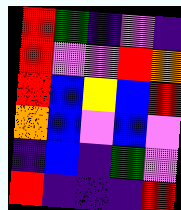[["red", "green", "indigo", "violet", "indigo"], ["red", "violet", "violet", "red", "orange"], ["red", "blue", "yellow", "blue", "red"], ["orange", "blue", "violet", "blue", "violet"], ["indigo", "blue", "indigo", "green", "violet"], ["red", "indigo", "indigo", "indigo", "red"]]